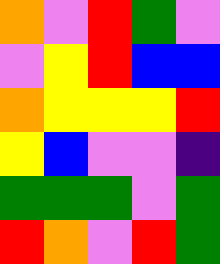[["orange", "violet", "red", "green", "violet"], ["violet", "yellow", "red", "blue", "blue"], ["orange", "yellow", "yellow", "yellow", "red"], ["yellow", "blue", "violet", "violet", "indigo"], ["green", "green", "green", "violet", "green"], ["red", "orange", "violet", "red", "green"]]